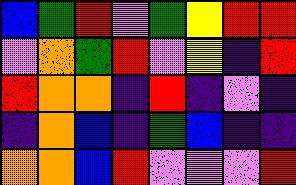[["blue", "green", "red", "violet", "green", "yellow", "red", "red"], ["violet", "orange", "green", "red", "violet", "yellow", "indigo", "red"], ["red", "orange", "orange", "indigo", "red", "indigo", "violet", "indigo"], ["indigo", "orange", "blue", "indigo", "green", "blue", "indigo", "indigo"], ["orange", "orange", "blue", "red", "violet", "violet", "violet", "red"]]